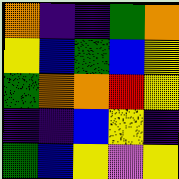[["orange", "indigo", "indigo", "green", "orange"], ["yellow", "blue", "green", "blue", "yellow"], ["green", "orange", "orange", "red", "yellow"], ["indigo", "indigo", "blue", "yellow", "indigo"], ["green", "blue", "yellow", "violet", "yellow"]]